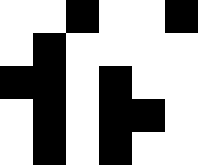[["white", "white", "black", "white", "white", "black"], ["white", "black", "white", "white", "white", "white"], ["black", "black", "white", "black", "white", "white"], ["white", "black", "white", "black", "black", "white"], ["white", "black", "white", "black", "white", "white"]]